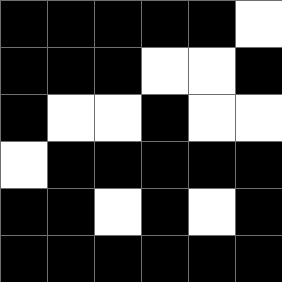[["black", "black", "black", "black", "black", "white"], ["black", "black", "black", "white", "white", "black"], ["black", "white", "white", "black", "white", "white"], ["white", "black", "black", "black", "black", "black"], ["black", "black", "white", "black", "white", "black"], ["black", "black", "black", "black", "black", "black"]]